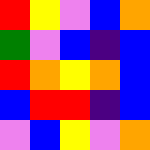[["red", "yellow", "violet", "blue", "orange"], ["green", "violet", "blue", "indigo", "blue"], ["red", "orange", "yellow", "orange", "blue"], ["blue", "red", "red", "indigo", "blue"], ["violet", "blue", "yellow", "violet", "orange"]]